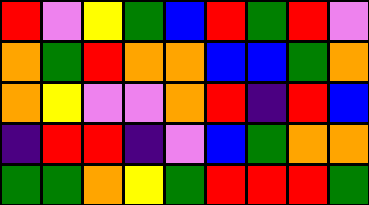[["red", "violet", "yellow", "green", "blue", "red", "green", "red", "violet"], ["orange", "green", "red", "orange", "orange", "blue", "blue", "green", "orange"], ["orange", "yellow", "violet", "violet", "orange", "red", "indigo", "red", "blue"], ["indigo", "red", "red", "indigo", "violet", "blue", "green", "orange", "orange"], ["green", "green", "orange", "yellow", "green", "red", "red", "red", "green"]]